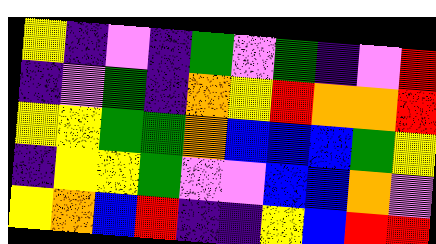[["yellow", "indigo", "violet", "indigo", "green", "violet", "green", "indigo", "violet", "red"], ["indigo", "violet", "green", "indigo", "orange", "yellow", "red", "orange", "orange", "red"], ["yellow", "yellow", "green", "green", "orange", "blue", "blue", "blue", "green", "yellow"], ["indigo", "yellow", "yellow", "green", "violet", "violet", "blue", "blue", "orange", "violet"], ["yellow", "orange", "blue", "red", "indigo", "indigo", "yellow", "blue", "red", "red"]]